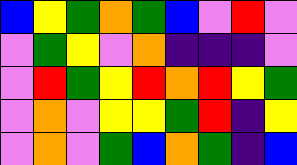[["blue", "yellow", "green", "orange", "green", "blue", "violet", "red", "violet"], ["violet", "green", "yellow", "violet", "orange", "indigo", "indigo", "indigo", "violet"], ["violet", "red", "green", "yellow", "red", "orange", "red", "yellow", "green"], ["violet", "orange", "violet", "yellow", "yellow", "green", "red", "indigo", "yellow"], ["violet", "orange", "violet", "green", "blue", "orange", "green", "indigo", "blue"]]